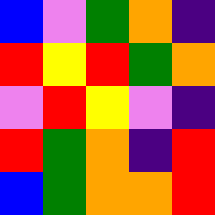[["blue", "violet", "green", "orange", "indigo"], ["red", "yellow", "red", "green", "orange"], ["violet", "red", "yellow", "violet", "indigo"], ["red", "green", "orange", "indigo", "red"], ["blue", "green", "orange", "orange", "red"]]